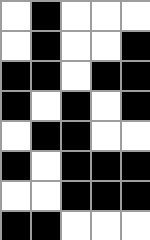[["white", "black", "white", "white", "white"], ["white", "black", "white", "white", "black"], ["black", "black", "white", "black", "black"], ["black", "white", "black", "white", "black"], ["white", "black", "black", "white", "white"], ["black", "white", "black", "black", "black"], ["white", "white", "black", "black", "black"], ["black", "black", "white", "white", "white"]]